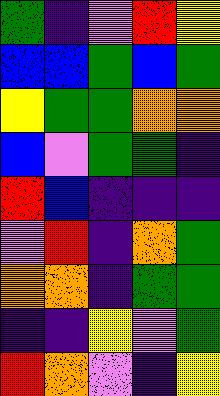[["green", "indigo", "violet", "red", "yellow"], ["blue", "blue", "green", "blue", "green"], ["yellow", "green", "green", "orange", "orange"], ["blue", "violet", "green", "green", "indigo"], ["red", "blue", "indigo", "indigo", "indigo"], ["violet", "red", "indigo", "orange", "green"], ["orange", "orange", "indigo", "green", "green"], ["indigo", "indigo", "yellow", "violet", "green"], ["red", "orange", "violet", "indigo", "yellow"]]